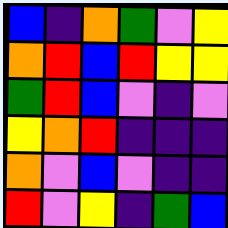[["blue", "indigo", "orange", "green", "violet", "yellow"], ["orange", "red", "blue", "red", "yellow", "yellow"], ["green", "red", "blue", "violet", "indigo", "violet"], ["yellow", "orange", "red", "indigo", "indigo", "indigo"], ["orange", "violet", "blue", "violet", "indigo", "indigo"], ["red", "violet", "yellow", "indigo", "green", "blue"]]